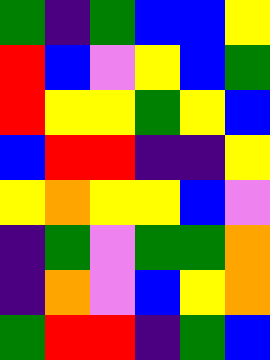[["green", "indigo", "green", "blue", "blue", "yellow"], ["red", "blue", "violet", "yellow", "blue", "green"], ["red", "yellow", "yellow", "green", "yellow", "blue"], ["blue", "red", "red", "indigo", "indigo", "yellow"], ["yellow", "orange", "yellow", "yellow", "blue", "violet"], ["indigo", "green", "violet", "green", "green", "orange"], ["indigo", "orange", "violet", "blue", "yellow", "orange"], ["green", "red", "red", "indigo", "green", "blue"]]